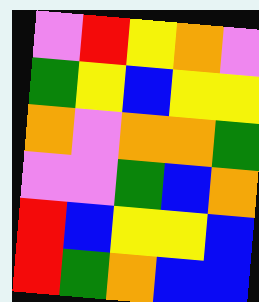[["violet", "red", "yellow", "orange", "violet"], ["green", "yellow", "blue", "yellow", "yellow"], ["orange", "violet", "orange", "orange", "green"], ["violet", "violet", "green", "blue", "orange"], ["red", "blue", "yellow", "yellow", "blue"], ["red", "green", "orange", "blue", "blue"]]